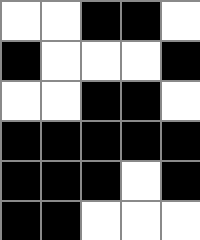[["white", "white", "black", "black", "white"], ["black", "white", "white", "white", "black"], ["white", "white", "black", "black", "white"], ["black", "black", "black", "black", "black"], ["black", "black", "black", "white", "black"], ["black", "black", "white", "white", "white"]]